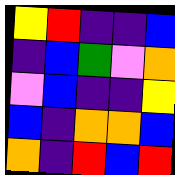[["yellow", "red", "indigo", "indigo", "blue"], ["indigo", "blue", "green", "violet", "orange"], ["violet", "blue", "indigo", "indigo", "yellow"], ["blue", "indigo", "orange", "orange", "blue"], ["orange", "indigo", "red", "blue", "red"]]